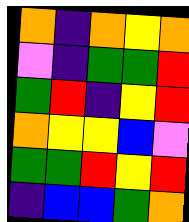[["orange", "indigo", "orange", "yellow", "orange"], ["violet", "indigo", "green", "green", "red"], ["green", "red", "indigo", "yellow", "red"], ["orange", "yellow", "yellow", "blue", "violet"], ["green", "green", "red", "yellow", "red"], ["indigo", "blue", "blue", "green", "orange"]]